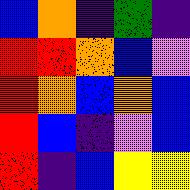[["blue", "orange", "indigo", "green", "indigo"], ["red", "red", "orange", "blue", "violet"], ["red", "orange", "blue", "orange", "blue"], ["red", "blue", "indigo", "violet", "blue"], ["red", "indigo", "blue", "yellow", "yellow"]]